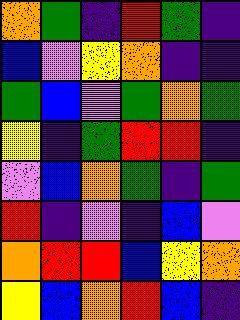[["orange", "green", "indigo", "red", "green", "indigo"], ["blue", "violet", "yellow", "orange", "indigo", "indigo"], ["green", "blue", "violet", "green", "orange", "green"], ["yellow", "indigo", "green", "red", "red", "indigo"], ["violet", "blue", "orange", "green", "indigo", "green"], ["red", "indigo", "violet", "indigo", "blue", "violet"], ["orange", "red", "red", "blue", "yellow", "orange"], ["yellow", "blue", "orange", "red", "blue", "indigo"]]